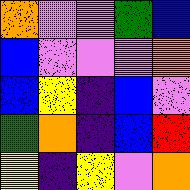[["orange", "violet", "violet", "green", "blue"], ["blue", "violet", "violet", "violet", "orange"], ["blue", "yellow", "indigo", "blue", "violet"], ["green", "orange", "indigo", "blue", "red"], ["yellow", "indigo", "yellow", "violet", "orange"]]